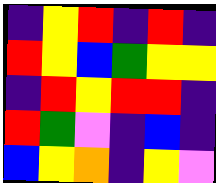[["indigo", "yellow", "red", "indigo", "red", "indigo"], ["red", "yellow", "blue", "green", "yellow", "yellow"], ["indigo", "red", "yellow", "red", "red", "indigo"], ["red", "green", "violet", "indigo", "blue", "indigo"], ["blue", "yellow", "orange", "indigo", "yellow", "violet"]]